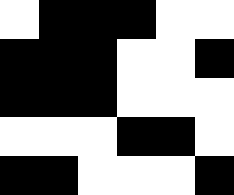[["white", "black", "black", "black", "white", "white"], ["black", "black", "black", "white", "white", "black"], ["black", "black", "black", "white", "white", "white"], ["white", "white", "white", "black", "black", "white"], ["black", "black", "white", "white", "white", "black"]]